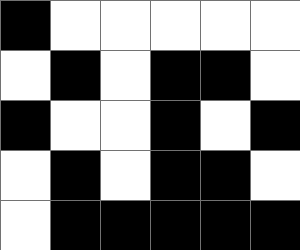[["black", "white", "white", "white", "white", "white"], ["white", "black", "white", "black", "black", "white"], ["black", "white", "white", "black", "white", "black"], ["white", "black", "white", "black", "black", "white"], ["white", "black", "black", "black", "black", "black"]]